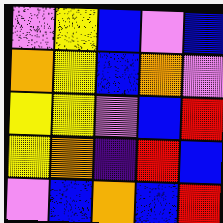[["violet", "yellow", "blue", "violet", "blue"], ["orange", "yellow", "blue", "orange", "violet"], ["yellow", "yellow", "violet", "blue", "red"], ["yellow", "orange", "indigo", "red", "blue"], ["violet", "blue", "orange", "blue", "red"]]